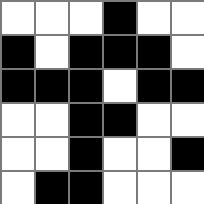[["white", "white", "white", "black", "white", "white"], ["black", "white", "black", "black", "black", "white"], ["black", "black", "black", "white", "black", "black"], ["white", "white", "black", "black", "white", "white"], ["white", "white", "black", "white", "white", "black"], ["white", "black", "black", "white", "white", "white"]]